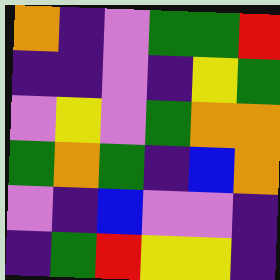[["orange", "indigo", "violet", "green", "green", "red"], ["indigo", "indigo", "violet", "indigo", "yellow", "green"], ["violet", "yellow", "violet", "green", "orange", "orange"], ["green", "orange", "green", "indigo", "blue", "orange"], ["violet", "indigo", "blue", "violet", "violet", "indigo"], ["indigo", "green", "red", "yellow", "yellow", "indigo"]]